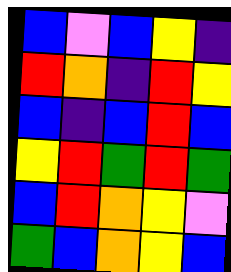[["blue", "violet", "blue", "yellow", "indigo"], ["red", "orange", "indigo", "red", "yellow"], ["blue", "indigo", "blue", "red", "blue"], ["yellow", "red", "green", "red", "green"], ["blue", "red", "orange", "yellow", "violet"], ["green", "blue", "orange", "yellow", "blue"]]